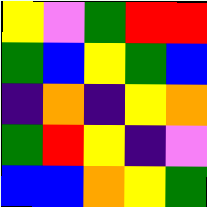[["yellow", "violet", "green", "red", "red"], ["green", "blue", "yellow", "green", "blue"], ["indigo", "orange", "indigo", "yellow", "orange"], ["green", "red", "yellow", "indigo", "violet"], ["blue", "blue", "orange", "yellow", "green"]]